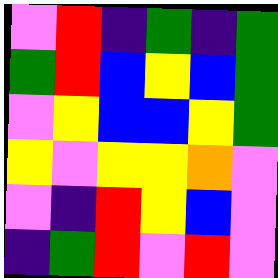[["violet", "red", "indigo", "green", "indigo", "green"], ["green", "red", "blue", "yellow", "blue", "green"], ["violet", "yellow", "blue", "blue", "yellow", "green"], ["yellow", "violet", "yellow", "yellow", "orange", "violet"], ["violet", "indigo", "red", "yellow", "blue", "violet"], ["indigo", "green", "red", "violet", "red", "violet"]]